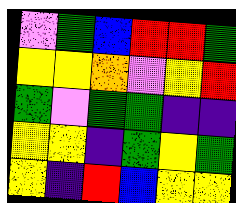[["violet", "green", "blue", "red", "red", "green"], ["yellow", "yellow", "orange", "violet", "yellow", "red"], ["green", "violet", "green", "green", "indigo", "indigo"], ["yellow", "yellow", "indigo", "green", "yellow", "green"], ["yellow", "indigo", "red", "blue", "yellow", "yellow"]]